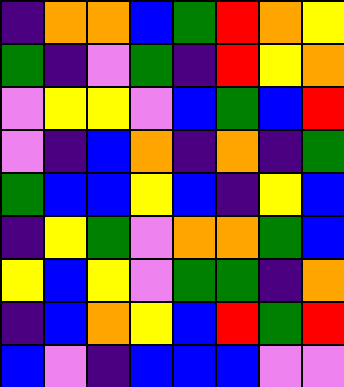[["indigo", "orange", "orange", "blue", "green", "red", "orange", "yellow"], ["green", "indigo", "violet", "green", "indigo", "red", "yellow", "orange"], ["violet", "yellow", "yellow", "violet", "blue", "green", "blue", "red"], ["violet", "indigo", "blue", "orange", "indigo", "orange", "indigo", "green"], ["green", "blue", "blue", "yellow", "blue", "indigo", "yellow", "blue"], ["indigo", "yellow", "green", "violet", "orange", "orange", "green", "blue"], ["yellow", "blue", "yellow", "violet", "green", "green", "indigo", "orange"], ["indigo", "blue", "orange", "yellow", "blue", "red", "green", "red"], ["blue", "violet", "indigo", "blue", "blue", "blue", "violet", "violet"]]